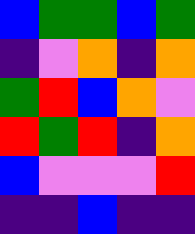[["blue", "green", "green", "blue", "green"], ["indigo", "violet", "orange", "indigo", "orange"], ["green", "red", "blue", "orange", "violet"], ["red", "green", "red", "indigo", "orange"], ["blue", "violet", "violet", "violet", "red"], ["indigo", "indigo", "blue", "indigo", "indigo"]]